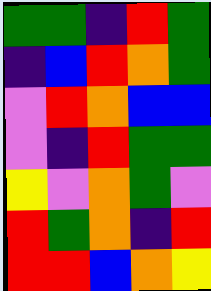[["green", "green", "indigo", "red", "green"], ["indigo", "blue", "red", "orange", "green"], ["violet", "red", "orange", "blue", "blue"], ["violet", "indigo", "red", "green", "green"], ["yellow", "violet", "orange", "green", "violet"], ["red", "green", "orange", "indigo", "red"], ["red", "red", "blue", "orange", "yellow"]]